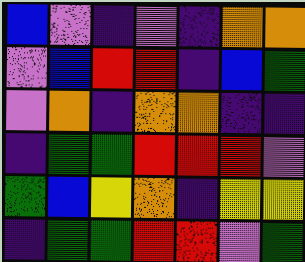[["blue", "violet", "indigo", "violet", "indigo", "orange", "orange"], ["violet", "blue", "red", "red", "indigo", "blue", "green"], ["violet", "orange", "indigo", "orange", "orange", "indigo", "indigo"], ["indigo", "green", "green", "red", "red", "red", "violet"], ["green", "blue", "yellow", "orange", "indigo", "yellow", "yellow"], ["indigo", "green", "green", "red", "red", "violet", "green"]]